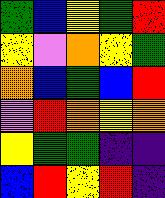[["green", "blue", "yellow", "green", "red"], ["yellow", "violet", "orange", "yellow", "green"], ["orange", "blue", "green", "blue", "red"], ["violet", "red", "orange", "yellow", "orange"], ["yellow", "green", "green", "indigo", "indigo"], ["blue", "red", "yellow", "red", "indigo"]]